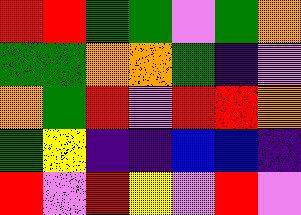[["red", "red", "green", "green", "violet", "green", "orange"], ["green", "green", "orange", "orange", "green", "indigo", "violet"], ["orange", "green", "red", "violet", "red", "red", "orange"], ["green", "yellow", "indigo", "indigo", "blue", "blue", "indigo"], ["red", "violet", "red", "yellow", "violet", "red", "violet"]]